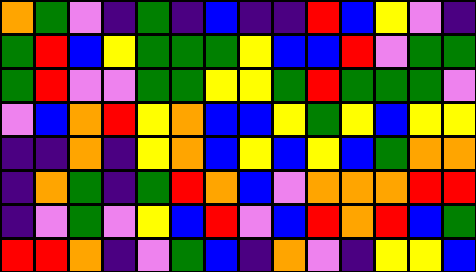[["orange", "green", "violet", "indigo", "green", "indigo", "blue", "indigo", "indigo", "red", "blue", "yellow", "violet", "indigo"], ["green", "red", "blue", "yellow", "green", "green", "green", "yellow", "blue", "blue", "red", "violet", "green", "green"], ["green", "red", "violet", "violet", "green", "green", "yellow", "yellow", "green", "red", "green", "green", "green", "violet"], ["violet", "blue", "orange", "red", "yellow", "orange", "blue", "blue", "yellow", "green", "yellow", "blue", "yellow", "yellow"], ["indigo", "indigo", "orange", "indigo", "yellow", "orange", "blue", "yellow", "blue", "yellow", "blue", "green", "orange", "orange"], ["indigo", "orange", "green", "indigo", "green", "red", "orange", "blue", "violet", "orange", "orange", "orange", "red", "red"], ["indigo", "violet", "green", "violet", "yellow", "blue", "red", "violet", "blue", "red", "orange", "red", "blue", "green"], ["red", "red", "orange", "indigo", "violet", "green", "blue", "indigo", "orange", "violet", "indigo", "yellow", "yellow", "blue"]]